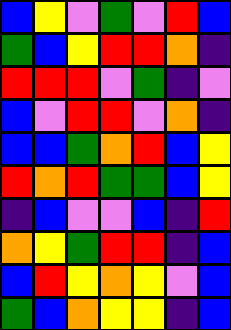[["blue", "yellow", "violet", "green", "violet", "red", "blue"], ["green", "blue", "yellow", "red", "red", "orange", "indigo"], ["red", "red", "red", "violet", "green", "indigo", "violet"], ["blue", "violet", "red", "red", "violet", "orange", "indigo"], ["blue", "blue", "green", "orange", "red", "blue", "yellow"], ["red", "orange", "red", "green", "green", "blue", "yellow"], ["indigo", "blue", "violet", "violet", "blue", "indigo", "red"], ["orange", "yellow", "green", "red", "red", "indigo", "blue"], ["blue", "red", "yellow", "orange", "yellow", "violet", "blue"], ["green", "blue", "orange", "yellow", "yellow", "indigo", "blue"]]